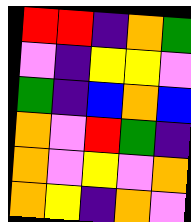[["red", "red", "indigo", "orange", "green"], ["violet", "indigo", "yellow", "yellow", "violet"], ["green", "indigo", "blue", "orange", "blue"], ["orange", "violet", "red", "green", "indigo"], ["orange", "violet", "yellow", "violet", "orange"], ["orange", "yellow", "indigo", "orange", "violet"]]